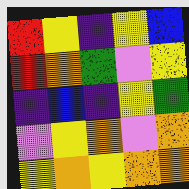[["red", "yellow", "indigo", "yellow", "blue"], ["red", "orange", "green", "violet", "yellow"], ["indigo", "blue", "indigo", "yellow", "green"], ["violet", "yellow", "orange", "violet", "orange"], ["yellow", "orange", "yellow", "orange", "orange"]]